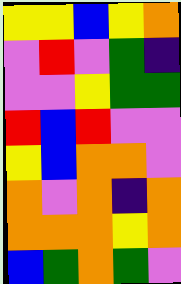[["yellow", "yellow", "blue", "yellow", "orange"], ["violet", "red", "violet", "green", "indigo"], ["violet", "violet", "yellow", "green", "green"], ["red", "blue", "red", "violet", "violet"], ["yellow", "blue", "orange", "orange", "violet"], ["orange", "violet", "orange", "indigo", "orange"], ["orange", "orange", "orange", "yellow", "orange"], ["blue", "green", "orange", "green", "violet"]]